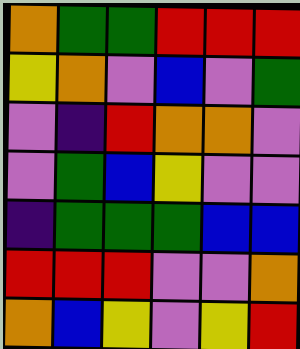[["orange", "green", "green", "red", "red", "red"], ["yellow", "orange", "violet", "blue", "violet", "green"], ["violet", "indigo", "red", "orange", "orange", "violet"], ["violet", "green", "blue", "yellow", "violet", "violet"], ["indigo", "green", "green", "green", "blue", "blue"], ["red", "red", "red", "violet", "violet", "orange"], ["orange", "blue", "yellow", "violet", "yellow", "red"]]